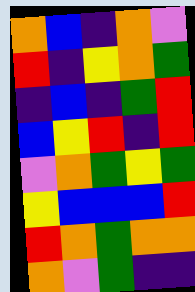[["orange", "blue", "indigo", "orange", "violet"], ["red", "indigo", "yellow", "orange", "green"], ["indigo", "blue", "indigo", "green", "red"], ["blue", "yellow", "red", "indigo", "red"], ["violet", "orange", "green", "yellow", "green"], ["yellow", "blue", "blue", "blue", "red"], ["red", "orange", "green", "orange", "orange"], ["orange", "violet", "green", "indigo", "indigo"]]